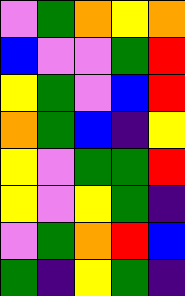[["violet", "green", "orange", "yellow", "orange"], ["blue", "violet", "violet", "green", "red"], ["yellow", "green", "violet", "blue", "red"], ["orange", "green", "blue", "indigo", "yellow"], ["yellow", "violet", "green", "green", "red"], ["yellow", "violet", "yellow", "green", "indigo"], ["violet", "green", "orange", "red", "blue"], ["green", "indigo", "yellow", "green", "indigo"]]